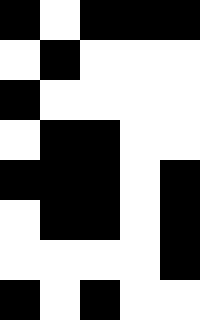[["black", "white", "black", "black", "black"], ["white", "black", "white", "white", "white"], ["black", "white", "white", "white", "white"], ["white", "black", "black", "white", "white"], ["black", "black", "black", "white", "black"], ["white", "black", "black", "white", "black"], ["white", "white", "white", "white", "black"], ["black", "white", "black", "white", "white"]]